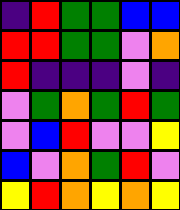[["indigo", "red", "green", "green", "blue", "blue"], ["red", "red", "green", "green", "violet", "orange"], ["red", "indigo", "indigo", "indigo", "violet", "indigo"], ["violet", "green", "orange", "green", "red", "green"], ["violet", "blue", "red", "violet", "violet", "yellow"], ["blue", "violet", "orange", "green", "red", "violet"], ["yellow", "red", "orange", "yellow", "orange", "yellow"]]